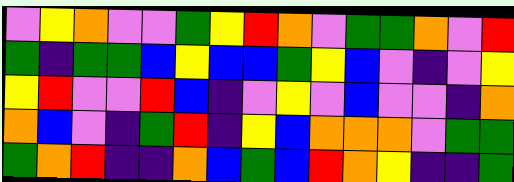[["violet", "yellow", "orange", "violet", "violet", "green", "yellow", "red", "orange", "violet", "green", "green", "orange", "violet", "red"], ["green", "indigo", "green", "green", "blue", "yellow", "blue", "blue", "green", "yellow", "blue", "violet", "indigo", "violet", "yellow"], ["yellow", "red", "violet", "violet", "red", "blue", "indigo", "violet", "yellow", "violet", "blue", "violet", "violet", "indigo", "orange"], ["orange", "blue", "violet", "indigo", "green", "red", "indigo", "yellow", "blue", "orange", "orange", "orange", "violet", "green", "green"], ["green", "orange", "red", "indigo", "indigo", "orange", "blue", "green", "blue", "red", "orange", "yellow", "indigo", "indigo", "green"]]